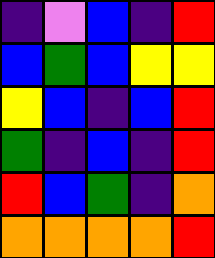[["indigo", "violet", "blue", "indigo", "red"], ["blue", "green", "blue", "yellow", "yellow"], ["yellow", "blue", "indigo", "blue", "red"], ["green", "indigo", "blue", "indigo", "red"], ["red", "blue", "green", "indigo", "orange"], ["orange", "orange", "orange", "orange", "red"]]